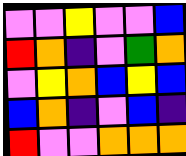[["violet", "violet", "yellow", "violet", "violet", "blue"], ["red", "orange", "indigo", "violet", "green", "orange"], ["violet", "yellow", "orange", "blue", "yellow", "blue"], ["blue", "orange", "indigo", "violet", "blue", "indigo"], ["red", "violet", "violet", "orange", "orange", "orange"]]